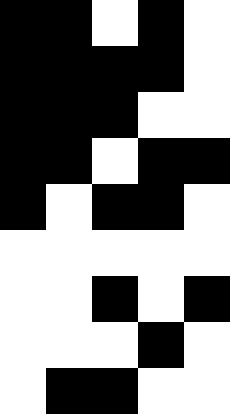[["black", "black", "white", "black", "white"], ["black", "black", "black", "black", "white"], ["black", "black", "black", "white", "white"], ["black", "black", "white", "black", "black"], ["black", "white", "black", "black", "white"], ["white", "white", "white", "white", "white"], ["white", "white", "black", "white", "black"], ["white", "white", "white", "black", "white"], ["white", "black", "black", "white", "white"]]